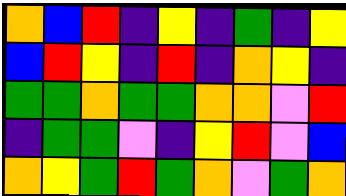[["orange", "blue", "red", "indigo", "yellow", "indigo", "green", "indigo", "yellow"], ["blue", "red", "yellow", "indigo", "red", "indigo", "orange", "yellow", "indigo"], ["green", "green", "orange", "green", "green", "orange", "orange", "violet", "red"], ["indigo", "green", "green", "violet", "indigo", "yellow", "red", "violet", "blue"], ["orange", "yellow", "green", "red", "green", "orange", "violet", "green", "orange"]]